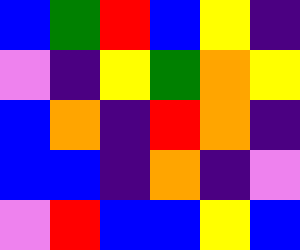[["blue", "green", "red", "blue", "yellow", "indigo"], ["violet", "indigo", "yellow", "green", "orange", "yellow"], ["blue", "orange", "indigo", "red", "orange", "indigo"], ["blue", "blue", "indigo", "orange", "indigo", "violet"], ["violet", "red", "blue", "blue", "yellow", "blue"]]